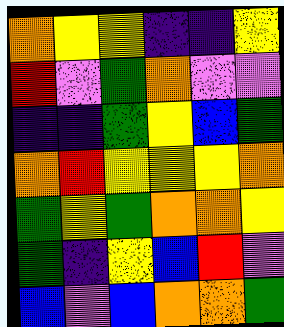[["orange", "yellow", "yellow", "indigo", "indigo", "yellow"], ["red", "violet", "green", "orange", "violet", "violet"], ["indigo", "indigo", "green", "yellow", "blue", "green"], ["orange", "red", "yellow", "yellow", "yellow", "orange"], ["green", "yellow", "green", "orange", "orange", "yellow"], ["green", "indigo", "yellow", "blue", "red", "violet"], ["blue", "violet", "blue", "orange", "orange", "green"]]